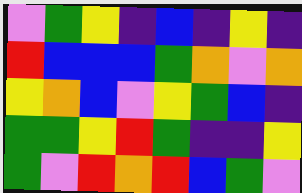[["violet", "green", "yellow", "indigo", "blue", "indigo", "yellow", "indigo"], ["red", "blue", "blue", "blue", "green", "orange", "violet", "orange"], ["yellow", "orange", "blue", "violet", "yellow", "green", "blue", "indigo"], ["green", "green", "yellow", "red", "green", "indigo", "indigo", "yellow"], ["green", "violet", "red", "orange", "red", "blue", "green", "violet"]]